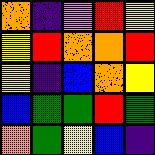[["orange", "indigo", "violet", "red", "yellow"], ["yellow", "red", "orange", "orange", "red"], ["yellow", "indigo", "blue", "orange", "yellow"], ["blue", "green", "green", "red", "green"], ["orange", "green", "yellow", "blue", "indigo"]]